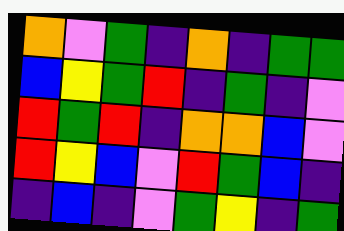[["orange", "violet", "green", "indigo", "orange", "indigo", "green", "green"], ["blue", "yellow", "green", "red", "indigo", "green", "indigo", "violet"], ["red", "green", "red", "indigo", "orange", "orange", "blue", "violet"], ["red", "yellow", "blue", "violet", "red", "green", "blue", "indigo"], ["indigo", "blue", "indigo", "violet", "green", "yellow", "indigo", "green"]]